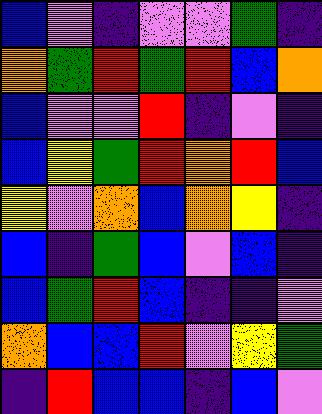[["blue", "violet", "indigo", "violet", "violet", "green", "indigo"], ["orange", "green", "red", "green", "red", "blue", "orange"], ["blue", "violet", "violet", "red", "indigo", "violet", "indigo"], ["blue", "yellow", "green", "red", "orange", "red", "blue"], ["yellow", "violet", "orange", "blue", "orange", "yellow", "indigo"], ["blue", "indigo", "green", "blue", "violet", "blue", "indigo"], ["blue", "green", "red", "blue", "indigo", "indigo", "violet"], ["orange", "blue", "blue", "red", "violet", "yellow", "green"], ["indigo", "red", "blue", "blue", "indigo", "blue", "violet"]]